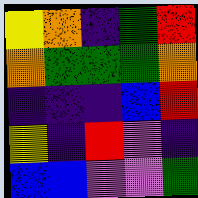[["yellow", "orange", "indigo", "green", "red"], ["orange", "green", "green", "green", "orange"], ["indigo", "indigo", "indigo", "blue", "red"], ["yellow", "indigo", "red", "violet", "indigo"], ["blue", "blue", "violet", "violet", "green"]]